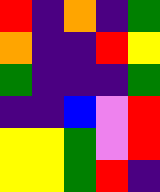[["red", "indigo", "orange", "indigo", "green"], ["orange", "indigo", "indigo", "red", "yellow"], ["green", "indigo", "indigo", "indigo", "green"], ["indigo", "indigo", "blue", "violet", "red"], ["yellow", "yellow", "green", "violet", "red"], ["yellow", "yellow", "green", "red", "indigo"]]